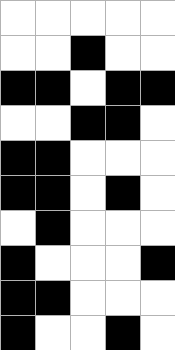[["white", "white", "white", "white", "white"], ["white", "white", "black", "white", "white"], ["black", "black", "white", "black", "black"], ["white", "white", "black", "black", "white"], ["black", "black", "white", "white", "white"], ["black", "black", "white", "black", "white"], ["white", "black", "white", "white", "white"], ["black", "white", "white", "white", "black"], ["black", "black", "white", "white", "white"], ["black", "white", "white", "black", "white"]]